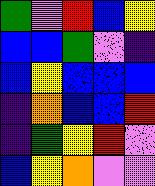[["green", "violet", "red", "blue", "yellow"], ["blue", "blue", "green", "violet", "indigo"], ["blue", "yellow", "blue", "blue", "blue"], ["indigo", "orange", "blue", "blue", "red"], ["indigo", "green", "yellow", "red", "violet"], ["blue", "yellow", "orange", "violet", "violet"]]